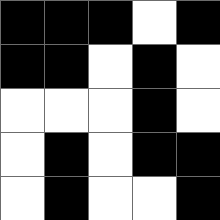[["black", "black", "black", "white", "black"], ["black", "black", "white", "black", "white"], ["white", "white", "white", "black", "white"], ["white", "black", "white", "black", "black"], ["white", "black", "white", "white", "black"]]